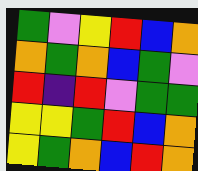[["green", "violet", "yellow", "red", "blue", "orange"], ["orange", "green", "orange", "blue", "green", "violet"], ["red", "indigo", "red", "violet", "green", "green"], ["yellow", "yellow", "green", "red", "blue", "orange"], ["yellow", "green", "orange", "blue", "red", "orange"]]